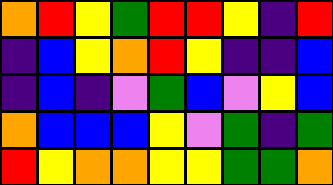[["orange", "red", "yellow", "green", "red", "red", "yellow", "indigo", "red"], ["indigo", "blue", "yellow", "orange", "red", "yellow", "indigo", "indigo", "blue"], ["indigo", "blue", "indigo", "violet", "green", "blue", "violet", "yellow", "blue"], ["orange", "blue", "blue", "blue", "yellow", "violet", "green", "indigo", "green"], ["red", "yellow", "orange", "orange", "yellow", "yellow", "green", "green", "orange"]]